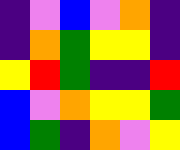[["indigo", "violet", "blue", "violet", "orange", "indigo"], ["indigo", "orange", "green", "yellow", "yellow", "indigo"], ["yellow", "red", "green", "indigo", "indigo", "red"], ["blue", "violet", "orange", "yellow", "yellow", "green"], ["blue", "green", "indigo", "orange", "violet", "yellow"]]